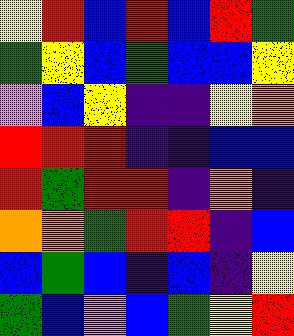[["yellow", "red", "blue", "red", "blue", "red", "green"], ["green", "yellow", "blue", "green", "blue", "blue", "yellow"], ["violet", "blue", "yellow", "indigo", "indigo", "yellow", "orange"], ["red", "red", "red", "indigo", "indigo", "blue", "blue"], ["red", "green", "red", "red", "indigo", "orange", "indigo"], ["orange", "orange", "green", "red", "red", "indigo", "blue"], ["blue", "green", "blue", "indigo", "blue", "indigo", "yellow"], ["green", "blue", "violet", "blue", "green", "yellow", "red"]]